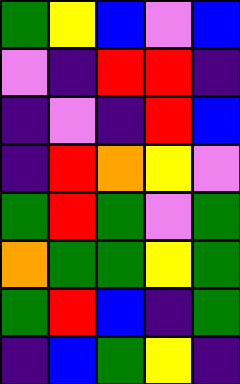[["green", "yellow", "blue", "violet", "blue"], ["violet", "indigo", "red", "red", "indigo"], ["indigo", "violet", "indigo", "red", "blue"], ["indigo", "red", "orange", "yellow", "violet"], ["green", "red", "green", "violet", "green"], ["orange", "green", "green", "yellow", "green"], ["green", "red", "blue", "indigo", "green"], ["indigo", "blue", "green", "yellow", "indigo"]]